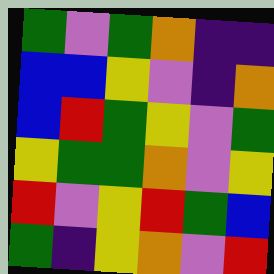[["green", "violet", "green", "orange", "indigo", "indigo"], ["blue", "blue", "yellow", "violet", "indigo", "orange"], ["blue", "red", "green", "yellow", "violet", "green"], ["yellow", "green", "green", "orange", "violet", "yellow"], ["red", "violet", "yellow", "red", "green", "blue"], ["green", "indigo", "yellow", "orange", "violet", "red"]]